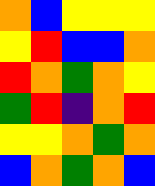[["orange", "blue", "yellow", "yellow", "yellow"], ["yellow", "red", "blue", "blue", "orange"], ["red", "orange", "green", "orange", "yellow"], ["green", "red", "indigo", "orange", "red"], ["yellow", "yellow", "orange", "green", "orange"], ["blue", "orange", "green", "orange", "blue"]]